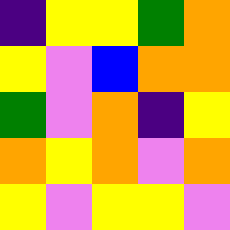[["indigo", "yellow", "yellow", "green", "orange"], ["yellow", "violet", "blue", "orange", "orange"], ["green", "violet", "orange", "indigo", "yellow"], ["orange", "yellow", "orange", "violet", "orange"], ["yellow", "violet", "yellow", "yellow", "violet"]]